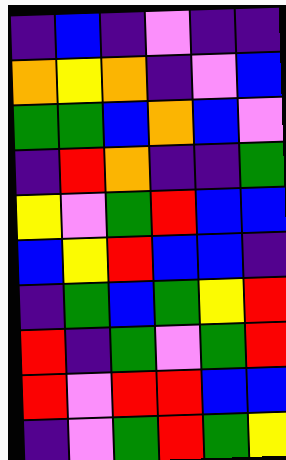[["indigo", "blue", "indigo", "violet", "indigo", "indigo"], ["orange", "yellow", "orange", "indigo", "violet", "blue"], ["green", "green", "blue", "orange", "blue", "violet"], ["indigo", "red", "orange", "indigo", "indigo", "green"], ["yellow", "violet", "green", "red", "blue", "blue"], ["blue", "yellow", "red", "blue", "blue", "indigo"], ["indigo", "green", "blue", "green", "yellow", "red"], ["red", "indigo", "green", "violet", "green", "red"], ["red", "violet", "red", "red", "blue", "blue"], ["indigo", "violet", "green", "red", "green", "yellow"]]